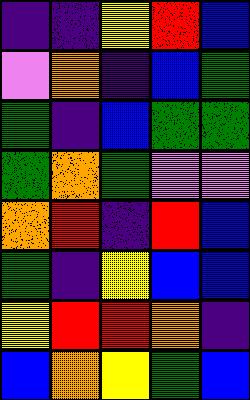[["indigo", "indigo", "yellow", "red", "blue"], ["violet", "orange", "indigo", "blue", "green"], ["green", "indigo", "blue", "green", "green"], ["green", "orange", "green", "violet", "violet"], ["orange", "red", "indigo", "red", "blue"], ["green", "indigo", "yellow", "blue", "blue"], ["yellow", "red", "red", "orange", "indigo"], ["blue", "orange", "yellow", "green", "blue"]]